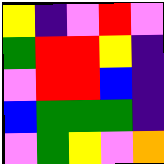[["yellow", "indigo", "violet", "red", "violet"], ["green", "red", "red", "yellow", "indigo"], ["violet", "red", "red", "blue", "indigo"], ["blue", "green", "green", "green", "indigo"], ["violet", "green", "yellow", "violet", "orange"]]